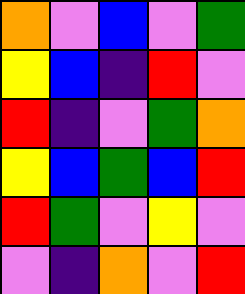[["orange", "violet", "blue", "violet", "green"], ["yellow", "blue", "indigo", "red", "violet"], ["red", "indigo", "violet", "green", "orange"], ["yellow", "blue", "green", "blue", "red"], ["red", "green", "violet", "yellow", "violet"], ["violet", "indigo", "orange", "violet", "red"]]